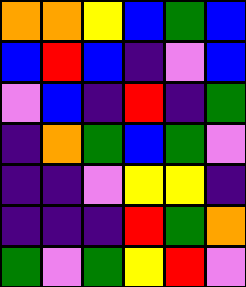[["orange", "orange", "yellow", "blue", "green", "blue"], ["blue", "red", "blue", "indigo", "violet", "blue"], ["violet", "blue", "indigo", "red", "indigo", "green"], ["indigo", "orange", "green", "blue", "green", "violet"], ["indigo", "indigo", "violet", "yellow", "yellow", "indigo"], ["indigo", "indigo", "indigo", "red", "green", "orange"], ["green", "violet", "green", "yellow", "red", "violet"]]